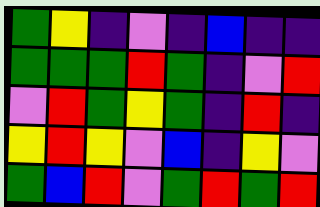[["green", "yellow", "indigo", "violet", "indigo", "blue", "indigo", "indigo"], ["green", "green", "green", "red", "green", "indigo", "violet", "red"], ["violet", "red", "green", "yellow", "green", "indigo", "red", "indigo"], ["yellow", "red", "yellow", "violet", "blue", "indigo", "yellow", "violet"], ["green", "blue", "red", "violet", "green", "red", "green", "red"]]